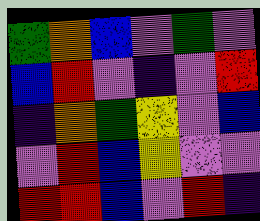[["green", "orange", "blue", "violet", "green", "violet"], ["blue", "red", "violet", "indigo", "violet", "red"], ["indigo", "orange", "green", "yellow", "violet", "blue"], ["violet", "red", "blue", "yellow", "violet", "violet"], ["red", "red", "blue", "violet", "red", "indigo"]]